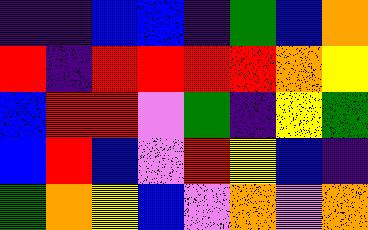[["indigo", "indigo", "blue", "blue", "indigo", "green", "blue", "orange"], ["red", "indigo", "red", "red", "red", "red", "orange", "yellow"], ["blue", "red", "red", "violet", "green", "indigo", "yellow", "green"], ["blue", "red", "blue", "violet", "red", "yellow", "blue", "indigo"], ["green", "orange", "yellow", "blue", "violet", "orange", "violet", "orange"]]